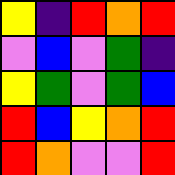[["yellow", "indigo", "red", "orange", "red"], ["violet", "blue", "violet", "green", "indigo"], ["yellow", "green", "violet", "green", "blue"], ["red", "blue", "yellow", "orange", "red"], ["red", "orange", "violet", "violet", "red"]]